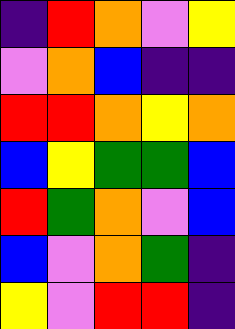[["indigo", "red", "orange", "violet", "yellow"], ["violet", "orange", "blue", "indigo", "indigo"], ["red", "red", "orange", "yellow", "orange"], ["blue", "yellow", "green", "green", "blue"], ["red", "green", "orange", "violet", "blue"], ["blue", "violet", "orange", "green", "indigo"], ["yellow", "violet", "red", "red", "indigo"]]